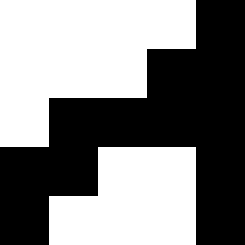[["white", "white", "white", "white", "black"], ["white", "white", "white", "black", "black"], ["white", "black", "black", "black", "black"], ["black", "black", "white", "white", "black"], ["black", "white", "white", "white", "black"]]